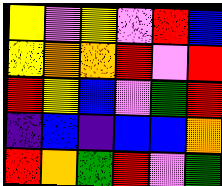[["yellow", "violet", "yellow", "violet", "red", "blue"], ["yellow", "orange", "orange", "red", "violet", "red"], ["red", "yellow", "blue", "violet", "green", "red"], ["indigo", "blue", "indigo", "blue", "blue", "orange"], ["red", "orange", "green", "red", "violet", "green"]]